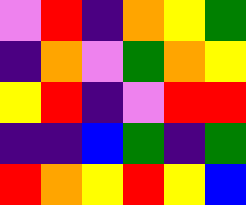[["violet", "red", "indigo", "orange", "yellow", "green"], ["indigo", "orange", "violet", "green", "orange", "yellow"], ["yellow", "red", "indigo", "violet", "red", "red"], ["indigo", "indigo", "blue", "green", "indigo", "green"], ["red", "orange", "yellow", "red", "yellow", "blue"]]